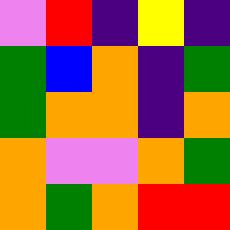[["violet", "red", "indigo", "yellow", "indigo"], ["green", "blue", "orange", "indigo", "green"], ["green", "orange", "orange", "indigo", "orange"], ["orange", "violet", "violet", "orange", "green"], ["orange", "green", "orange", "red", "red"]]